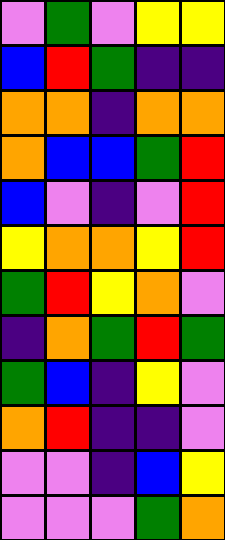[["violet", "green", "violet", "yellow", "yellow"], ["blue", "red", "green", "indigo", "indigo"], ["orange", "orange", "indigo", "orange", "orange"], ["orange", "blue", "blue", "green", "red"], ["blue", "violet", "indigo", "violet", "red"], ["yellow", "orange", "orange", "yellow", "red"], ["green", "red", "yellow", "orange", "violet"], ["indigo", "orange", "green", "red", "green"], ["green", "blue", "indigo", "yellow", "violet"], ["orange", "red", "indigo", "indigo", "violet"], ["violet", "violet", "indigo", "blue", "yellow"], ["violet", "violet", "violet", "green", "orange"]]